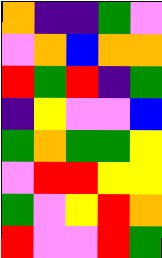[["orange", "indigo", "indigo", "green", "violet"], ["violet", "orange", "blue", "orange", "orange"], ["red", "green", "red", "indigo", "green"], ["indigo", "yellow", "violet", "violet", "blue"], ["green", "orange", "green", "green", "yellow"], ["violet", "red", "red", "yellow", "yellow"], ["green", "violet", "yellow", "red", "orange"], ["red", "violet", "violet", "red", "green"]]